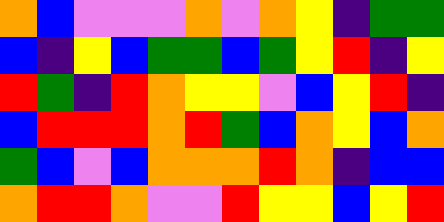[["orange", "blue", "violet", "violet", "violet", "orange", "violet", "orange", "yellow", "indigo", "green", "green"], ["blue", "indigo", "yellow", "blue", "green", "green", "blue", "green", "yellow", "red", "indigo", "yellow"], ["red", "green", "indigo", "red", "orange", "yellow", "yellow", "violet", "blue", "yellow", "red", "indigo"], ["blue", "red", "red", "red", "orange", "red", "green", "blue", "orange", "yellow", "blue", "orange"], ["green", "blue", "violet", "blue", "orange", "orange", "orange", "red", "orange", "indigo", "blue", "blue"], ["orange", "red", "red", "orange", "violet", "violet", "red", "yellow", "yellow", "blue", "yellow", "red"]]